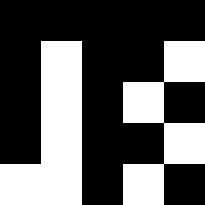[["black", "black", "black", "black", "black"], ["black", "white", "black", "black", "white"], ["black", "white", "black", "white", "black"], ["black", "white", "black", "black", "white"], ["white", "white", "black", "white", "black"]]